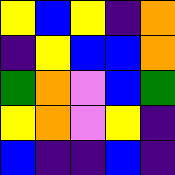[["yellow", "blue", "yellow", "indigo", "orange"], ["indigo", "yellow", "blue", "blue", "orange"], ["green", "orange", "violet", "blue", "green"], ["yellow", "orange", "violet", "yellow", "indigo"], ["blue", "indigo", "indigo", "blue", "indigo"]]